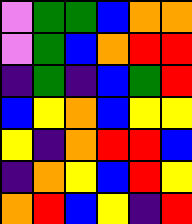[["violet", "green", "green", "blue", "orange", "orange"], ["violet", "green", "blue", "orange", "red", "red"], ["indigo", "green", "indigo", "blue", "green", "red"], ["blue", "yellow", "orange", "blue", "yellow", "yellow"], ["yellow", "indigo", "orange", "red", "red", "blue"], ["indigo", "orange", "yellow", "blue", "red", "yellow"], ["orange", "red", "blue", "yellow", "indigo", "red"]]